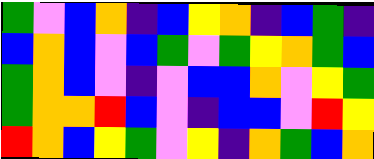[["green", "violet", "blue", "orange", "indigo", "blue", "yellow", "orange", "indigo", "blue", "green", "indigo"], ["blue", "orange", "blue", "violet", "blue", "green", "violet", "green", "yellow", "orange", "green", "blue"], ["green", "orange", "blue", "violet", "indigo", "violet", "blue", "blue", "orange", "violet", "yellow", "green"], ["green", "orange", "orange", "red", "blue", "violet", "indigo", "blue", "blue", "violet", "red", "yellow"], ["red", "orange", "blue", "yellow", "green", "violet", "yellow", "indigo", "orange", "green", "blue", "orange"]]